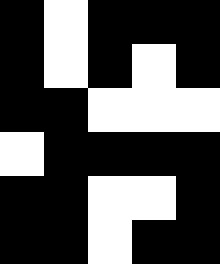[["black", "white", "black", "black", "black"], ["black", "white", "black", "white", "black"], ["black", "black", "white", "white", "white"], ["white", "black", "black", "black", "black"], ["black", "black", "white", "white", "black"], ["black", "black", "white", "black", "black"]]